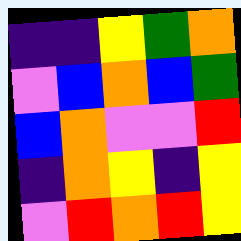[["indigo", "indigo", "yellow", "green", "orange"], ["violet", "blue", "orange", "blue", "green"], ["blue", "orange", "violet", "violet", "red"], ["indigo", "orange", "yellow", "indigo", "yellow"], ["violet", "red", "orange", "red", "yellow"]]